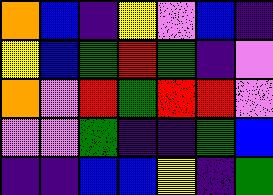[["orange", "blue", "indigo", "yellow", "violet", "blue", "indigo"], ["yellow", "blue", "green", "red", "green", "indigo", "violet"], ["orange", "violet", "red", "green", "red", "red", "violet"], ["violet", "violet", "green", "indigo", "indigo", "green", "blue"], ["indigo", "indigo", "blue", "blue", "yellow", "indigo", "green"]]